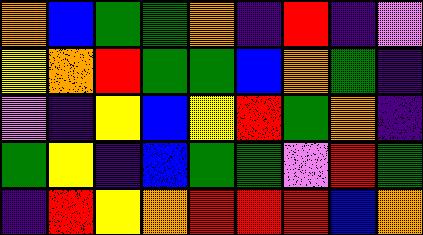[["orange", "blue", "green", "green", "orange", "indigo", "red", "indigo", "violet"], ["yellow", "orange", "red", "green", "green", "blue", "orange", "green", "indigo"], ["violet", "indigo", "yellow", "blue", "yellow", "red", "green", "orange", "indigo"], ["green", "yellow", "indigo", "blue", "green", "green", "violet", "red", "green"], ["indigo", "red", "yellow", "orange", "red", "red", "red", "blue", "orange"]]